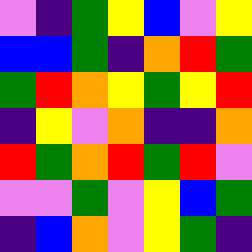[["violet", "indigo", "green", "yellow", "blue", "violet", "yellow"], ["blue", "blue", "green", "indigo", "orange", "red", "green"], ["green", "red", "orange", "yellow", "green", "yellow", "red"], ["indigo", "yellow", "violet", "orange", "indigo", "indigo", "orange"], ["red", "green", "orange", "red", "green", "red", "violet"], ["violet", "violet", "green", "violet", "yellow", "blue", "green"], ["indigo", "blue", "orange", "violet", "yellow", "green", "indigo"]]